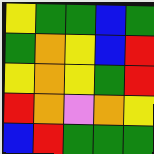[["yellow", "green", "green", "blue", "green"], ["green", "orange", "yellow", "blue", "red"], ["yellow", "orange", "yellow", "green", "red"], ["red", "orange", "violet", "orange", "yellow"], ["blue", "red", "green", "green", "green"]]